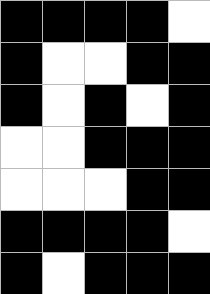[["black", "black", "black", "black", "white"], ["black", "white", "white", "black", "black"], ["black", "white", "black", "white", "black"], ["white", "white", "black", "black", "black"], ["white", "white", "white", "black", "black"], ["black", "black", "black", "black", "white"], ["black", "white", "black", "black", "black"]]